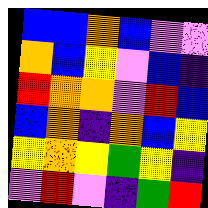[["blue", "blue", "orange", "blue", "violet", "violet"], ["orange", "blue", "yellow", "violet", "blue", "indigo"], ["red", "orange", "orange", "violet", "red", "blue"], ["blue", "orange", "indigo", "orange", "blue", "yellow"], ["yellow", "orange", "yellow", "green", "yellow", "indigo"], ["violet", "red", "violet", "indigo", "green", "red"]]